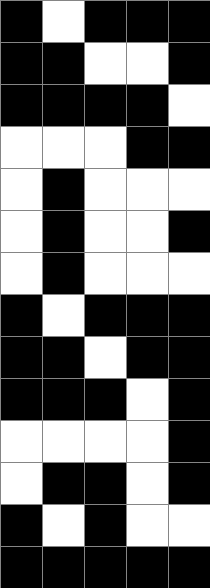[["black", "white", "black", "black", "black"], ["black", "black", "white", "white", "black"], ["black", "black", "black", "black", "white"], ["white", "white", "white", "black", "black"], ["white", "black", "white", "white", "white"], ["white", "black", "white", "white", "black"], ["white", "black", "white", "white", "white"], ["black", "white", "black", "black", "black"], ["black", "black", "white", "black", "black"], ["black", "black", "black", "white", "black"], ["white", "white", "white", "white", "black"], ["white", "black", "black", "white", "black"], ["black", "white", "black", "white", "white"], ["black", "black", "black", "black", "black"]]